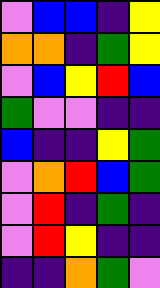[["violet", "blue", "blue", "indigo", "yellow"], ["orange", "orange", "indigo", "green", "yellow"], ["violet", "blue", "yellow", "red", "blue"], ["green", "violet", "violet", "indigo", "indigo"], ["blue", "indigo", "indigo", "yellow", "green"], ["violet", "orange", "red", "blue", "green"], ["violet", "red", "indigo", "green", "indigo"], ["violet", "red", "yellow", "indigo", "indigo"], ["indigo", "indigo", "orange", "green", "violet"]]